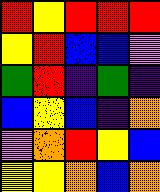[["red", "yellow", "red", "red", "red"], ["yellow", "red", "blue", "blue", "violet"], ["green", "red", "indigo", "green", "indigo"], ["blue", "yellow", "blue", "indigo", "orange"], ["violet", "orange", "red", "yellow", "blue"], ["yellow", "yellow", "orange", "blue", "orange"]]